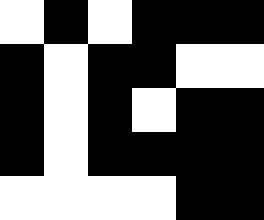[["white", "black", "white", "black", "black", "black"], ["black", "white", "black", "black", "white", "white"], ["black", "white", "black", "white", "black", "black"], ["black", "white", "black", "black", "black", "black"], ["white", "white", "white", "white", "black", "black"]]